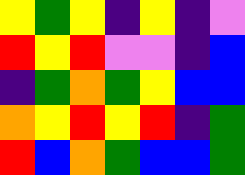[["yellow", "green", "yellow", "indigo", "yellow", "indigo", "violet"], ["red", "yellow", "red", "violet", "violet", "indigo", "blue"], ["indigo", "green", "orange", "green", "yellow", "blue", "blue"], ["orange", "yellow", "red", "yellow", "red", "indigo", "green"], ["red", "blue", "orange", "green", "blue", "blue", "green"]]